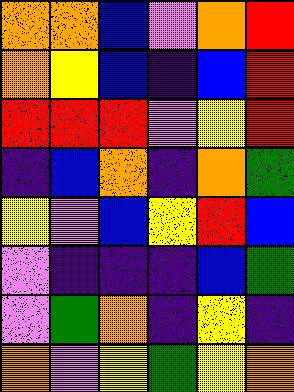[["orange", "orange", "blue", "violet", "orange", "red"], ["orange", "yellow", "blue", "indigo", "blue", "red"], ["red", "red", "red", "violet", "yellow", "red"], ["indigo", "blue", "orange", "indigo", "orange", "green"], ["yellow", "violet", "blue", "yellow", "red", "blue"], ["violet", "indigo", "indigo", "indigo", "blue", "green"], ["violet", "green", "orange", "indigo", "yellow", "indigo"], ["orange", "violet", "yellow", "green", "yellow", "orange"]]